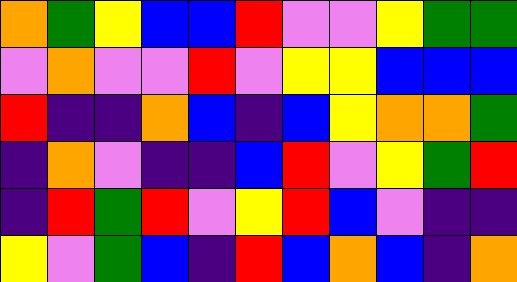[["orange", "green", "yellow", "blue", "blue", "red", "violet", "violet", "yellow", "green", "green"], ["violet", "orange", "violet", "violet", "red", "violet", "yellow", "yellow", "blue", "blue", "blue"], ["red", "indigo", "indigo", "orange", "blue", "indigo", "blue", "yellow", "orange", "orange", "green"], ["indigo", "orange", "violet", "indigo", "indigo", "blue", "red", "violet", "yellow", "green", "red"], ["indigo", "red", "green", "red", "violet", "yellow", "red", "blue", "violet", "indigo", "indigo"], ["yellow", "violet", "green", "blue", "indigo", "red", "blue", "orange", "blue", "indigo", "orange"]]